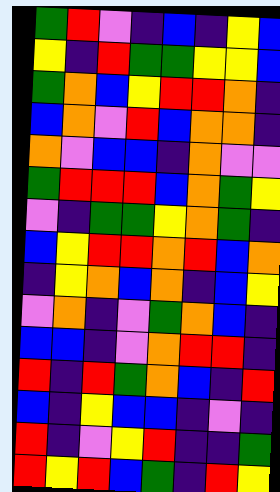[["green", "red", "violet", "indigo", "blue", "indigo", "yellow", "blue"], ["yellow", "indigo", "red", "green", "green", "yellow", "yellow", "blue"], ["green", "orange", "blue", "yellow", "red", "red", "orange", "indigo"], ["blue", "orange", "violet", "red", "blue", "orange", "orange", "indigo"], ["orange", "violet", "blue", "blue", "indigo", "orange", "violet", "violet"], ["green", "red", "red", "red", "blue", "orange", "green", "yellow"], ["violet", "indigo", "green", "green", "yellow", "orange", "green", "indigo"], ["blue", "yellow", "red", "red", "orange", "red", "blue", "orange"], ["indigo", "yellow", "orange", "blue", "orange", "indigo", "blue", "yellow"], ["violet", "orange", "indigo", "violet", "green", "orange", "blue", "indigo"], ["blue", "blue", "indigo", "violet", "orange", "red", "red", "indigo"], ["red", "indigo", "red", "green", "orange", "blue", "indigo", "red"], ["blue", "indigo", "yellow", "blue", "blue", "indigo", "violet", "indigo"], ["red", "indigo", "violet", "yellow", "red", "indigo", "indigo", "green"], ["red", "yellow", "red", "blue", "green", "indigo", "red", "yellow"]]